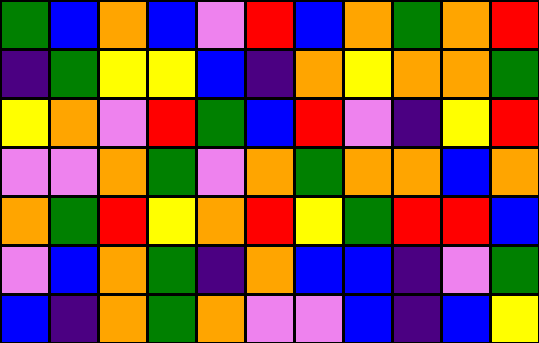[["green", "blue", "orange", "blue", "violet", "red", "blue", "orange", "green", "orange", "red"], ["indigo", "green", "yellow", "yellow", "blue", "indigo", "orange", "yellow", "orange", "orange", "green"], ["yellow", "orange", "violet", "red", "green", "blue", "red", "violet", "indigo", "yellow", "red"], ["violet", "violet", "orange", "green", "violet", "orange", "green", "orange", "orange", "blue", "orange"], ["orange", "green", "red", "yellow", "orange", "red", "yellow", "green", "red", "red", "blue"], ["violet", "blue", "orange", "green", "indigo", "orange", "blue", "blue", "indigo", "violet", "green"], ["blue", "indigo", "orange", "green", "orange", "violet", "violet", "blue", "indigo", "blue", "yellow"]]